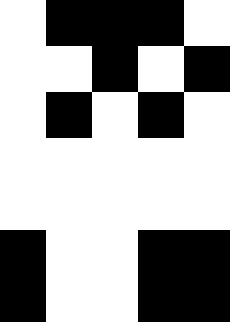[["white", "black", "black", "black", "white"], ["white", "white", "black", "white", "black"], ["white", "black", "white", "black", "white"], ["white", "white", "white", "white", "white"], ["white", "white", "white", "white", "white"], ["black", "white", "white", "black", "black"], ["black", "white", "white", "black", "black"]]